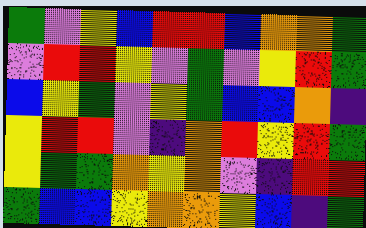[["green", "violet", "yellow", "blue", "red", "red", "blue", "orange", "orange", "green"], ["violet", "red", "red", "yellow", "violet", "green", "violet", "yellow", "red", "green"], ["blue", "yellow", "green", "violet", "yellow", "green", "blue", "blue", "orange", "indigo"], ["yellow", "red", "red", "violet", "indigo", "orange", "red", "yellow", "red", "green"], ["yellow", "green", "green", "orange", "yellow", "orange", "violet", "indigo", "red", "red"], ["green", "blue", "blue", "yellow", "orange", "orange", "yellow", "blue", "indigo", "green"]]